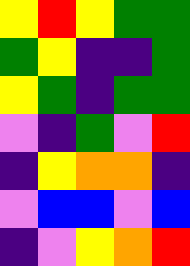[["yellow", "red", "yellow", "green", "green"], ["green", "yellow", "indigo", "indigo", "green"], ["yellow", "green", "indigo", "green", "green"], ["violet", "indigo", "green", "violet", "red"], ["indigo", "yellow", "orange", "orange", "indigo"], ["violet", "blue", "blue", "violet", "blue"], ["indigo", "violet", "yellow", "orange", "red"]]